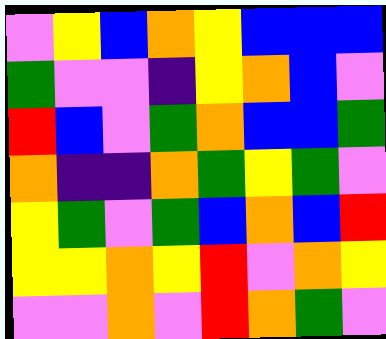[["violet", "yellow", "blue", "orange", "yellow", "blue", "blue", "blue"], ["green", "violet", "violet", "indigo", "yellow", "orange", "blue", "violet"], ["red", "blue", "violet", "green", "orange", "blue", "blue", "green"], ["orange", "indigo", "indigo", "orange", "green", "yellow", "green", "violet"], ["yellow", "green", "violet", "green", "blue", "orange", "blue", "red"], ["yellow", "yellow", "orange", "yellow", "red", "violet", "orange", "yellow"], ["violet", "violet", "orange", "violet", "red", "orange", "green", "violet"]]